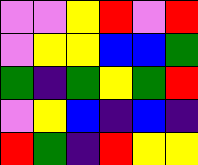[["violet", "violet", "yellow", "red", "violet", "red"], ["violet", "yellow", "yellow", "blue", "blue", "green"], ["green", "indigo", "green", "yellow", "green", "red"], ["violet", "yellow", "blue", "indigo", "blue", "indigo"], ["red", "green", "indigo", "red", "yellow", "yellow"]]